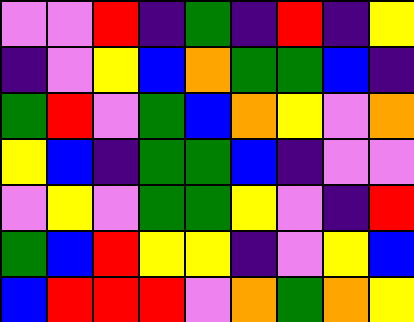[["violet", "violet", "red", "indigo", "green", "indigo", "red", "indigo", "yellow"], ["indigo", "violet", "yellow", "blue", "orange", "green", "green", "blue", "indigo"], ["green", "red", "violet", "green", "blue", "orange", "yellow", "violet", "orange"], ["yellow", "blue", "indigo", "green", "green", "blue", "indigo", "violet", "violet"], ["violet", "yellow", "violet", "green", "green", "yellow", "violet", "indigo", "red"], ["green", "blue", "red", "yellow", "yellow", "indigo", "violet", "yellow", "blue"], ["blue", "red", "red", "red", "violet", "orange", "green", "orange", "yellow"]]